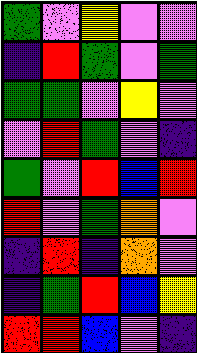[["green", "violet", "yellow", "violet", "violet"], ["indigo", "red", "green", "violet", "green"], ["green", "green", "violet", "yellow", "violet"], ["violet", "red", "green", "violet", "indigo"], ["green", "violet", "red", "blue", "red"], ["red", "violet", "green", "orange", "violet"], ["indigo", "red", "indigo", "orange", "violet"], ["indigo", "green", "red", "blue", "yellow"], ["red", "red", "blue", "violet", "indigo"]]